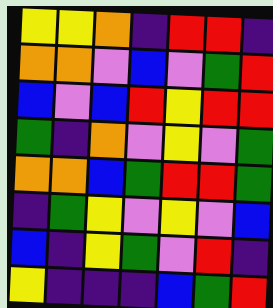[["yellow", "yellow", "orange", "indigo", "red", "red", "indigo"], ["orange", "orange", "violet", "blue", "violet", "green", "red"], ["blue", "violet", "blue", "red", "yellow", "red", "red"], ["green", "indigo", "orange", "violet", "yellow", "violet", "green"], ["orange", "orange", "blue", "green", "red", "red", "green"], ["indigo", "green", "yellow", "violet", "yellow", "violet", "blue"], ["blue", "indigo", "yellow", "green", "violet", "red", "indigo"], ["yellow", "indigo", "indigo", "indigo", "blue", "green", "red"]]